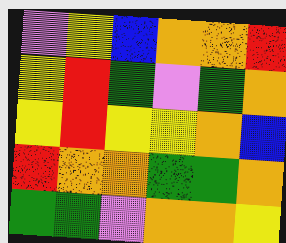[["violet", "yellow", "blue", "orange", "orange", "red"], ["yellow", "red", "green", "violet", "green", "orange"], ["yellow", "red", "yellow", "yellow", "orange", "blue"], ["red", "orange", "orange", "green", "green", "orange"], ["green", "green", "violet", "orange", "orange", "yellow"]]